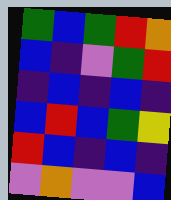[["green", "blue", "green", "red", "orange"], ["blue", "indigo", "violet", "green", "red"], ["indigo", "blue", "indigo", "blue", "indigo"], ["blue", "red", "blue", "green", "yellow"], ["red", "blue", "indigo", "blue", "indigo"], ["violet", "orange", "violet", "violet", "blue"]]